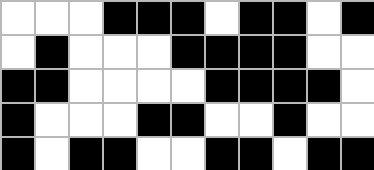[["white", "white", "white", "black", "black", "black", "white", "black", "black", "white", "black"], ["white", "black", "white", "white", "white", "black", "black", "black", "black", "white", "white"], ["black", "black", "white", "white", "white", "white", "black", "black", "black", "black", "white"], ["black", "white", "white", "white", "black", "black", "white", "white", "black", "white", "white"], ["black", "white", "black", "black", "white", "white", "black", "black", "white", "black", "black"]]